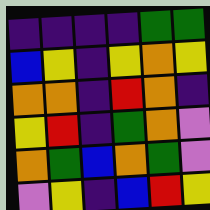[["indigo", "indigo", "indigo", "indigo", "green", "green"], ["blue", "yellow", "indigo", "yellow", "orange", "yellow"], ["orange", "orange", "indigo", "red", "orange", "indigo"], ["yellow", "red", "indigo", "green", "orange", "violet"], ["orange", "green", "blue", "orange", "green", "violet"], ["violet", "yellow", "indigo", "blue", "red", "yellow"]]